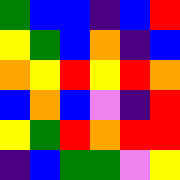[["green", "blue", "blue", "indigo", "blue", "red"], ["yellow", "green", "blue", "orange", "indigo", "blue"], ["orange", "yellow", "red", "yellow", "red", "orange"], ["blue", "orange", "blue", "violet", "indigo", "red"], ["yellow", "green", "red", "orange", "red", "red"], ["indigo", "blue", "green", "green", "violet", "yellow"]]